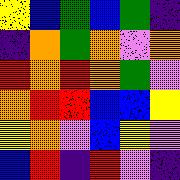[["yellow", "blue", "green", "blue", "green", "indigo"], ["indigo", "orange", "green", "orange", "violet", "orange"], ["red", "orange", "red", "orange", "green", "violet"], ["orange", "red", "red", "blue", "blue", "yellow"], ["yellow", "orange", "violet", "blue", "yellow", "violet"], ["blue", "red", "indigo", "red", "violet", "indigo"]]